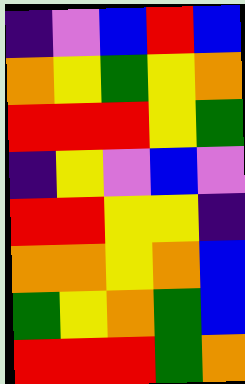[["indigo", "violet", "blue", "red", "blue"], ["orange", "yellow", "green", "yellow", "orange"], ["red", "red", "red", "yellow", "green"], ["indigo", "yellow", "violet", "blue", "violet"], ["red", "red", "yellow", "yellow", "indigo"], ["orange", "orange", "yellow", "orange", "blue"], ["green", "yellow", "orange", "green", "blue"], ["red", "red", "red", "green", "orange"]]